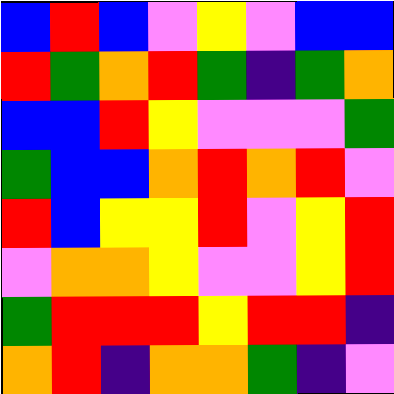[["blue", "red", "blue", "violet", "yellow", "violet", "blue", "blue"], ["red", "green", "orange", "red", "green", "indigo", "green", "orange"], ["blue", "blue", "red", "yellow", "violet", "violet", "violet", "green"], ["green", "blue", "blue", "orange", "red", "orange", "red", "violet"], ["red", "blue", "yellow", "yellow", "red", "violet", "yellow", "red"], ["violet", "orange", "orange", "yellow", "violet", "violet", "yellow", "red"], ["green", "red", "red", "red", "yellow", "red", "red", "indigo"], ["orange", "red", "indigo", "orange", "orange", "green", "indigo", "violet"]]